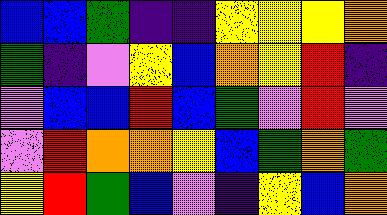[["blue", "blue", "green", "indigo", "indigo", "yellow", "yellow", "yellow", "orange"], ["green", "indigo", "violet", "yellow", "blue", "orange", "yellow", "red", "indigo"], ["violet", "blue", "blue", "red", "blue", "green", "violet", "red", "violet"], ["violet", "red", "orange", "orange", "yellow", "blue", "green", "orange", "green"], ["yellow", "red", "green", "blue", "violet", "indigo", "yellow", "blue", "orange"]]